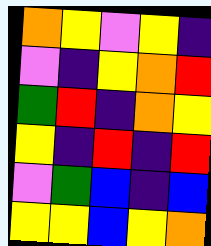[["orange", "yellow", "violet", "yellow", "indigo"], ["violet", "indigo", "yellow", "orange", "red"], ["green", "red", "indigo", "orange", "yellow"], ["yellow", "indigo", "red", "indigo", "red"], ["violet", "green", "blue", "indigo", "blue"], ["yellow", "yellow", "blue", "yellow", "orange"]]